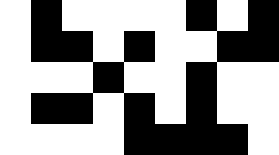[["white", "black", "white", "white", "white", "white", "black", "white", "black"], ["white", "black", "black", "white", "black", "white", "white", "black", "black"], ["white", "white", "white", "black", "white", "white", "black", "white", "white"], ["white", "black", "black", "white", "black", "white", "black", "white", "white"], ["white", "white", "white", "white", "black", "black", "black", "black", "white"]]